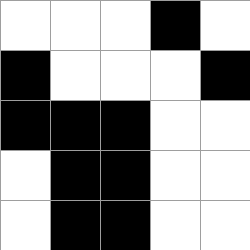[["white", "white", "white", "black", "white"], ["black", "white", "white", "white", "black"], ["black", "black", "black", "white", "white"], ["white", "black", "black", "white", "white"], ["white", "black", "black", "white", "white"]]